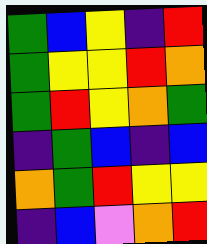[["green", "blue", "yellow", "indigo", "red"], ["green", "yellow", "yellow", "red", "orange"], ["green", "red", "yellow", "orange", "green"], ["indigo", "green", "blue", "indigo", "blue"], ["orange", "green", "red", "yellow", "yellow"], ["indigo", "blue", "violet", "orange", "red"]]